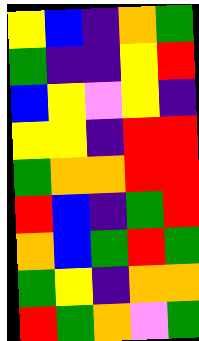[["yellow", "blue", "indigo", "orange", "green"], ["green", "indigo", "indigo", "yellow", "red"], ["blue", "yellow", "violet", "yellow", "indigo"], ["yellow", "yellow", "indigo", "red", "red"], ["green", "orange", "orange", "red", "red"], ["red", "blue", "indigo", "green", "red"], ["orange", "blue", "green", "red", "green"], ["green", "yellow", "indigo", "orange", "orange"], ["red", "green", "orange", "violet", "green"]]